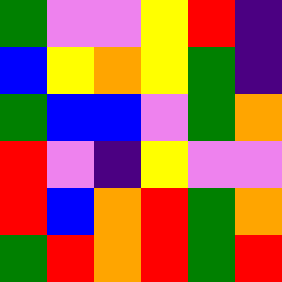[["green", "violet", "violet", "yellow", "red", "indigo"], ["blue", "yellow", "orange", "yellow", "green", "indigo"], ["green", "blue", "blue", "violet", "green", "orange"], ["red", "violet", "indigo", "yellow", "violet", "violet"], ["red", "blue", "orange", "red", "green", "orange"], ["green", "red", "orange", "red", "green", "red"]]